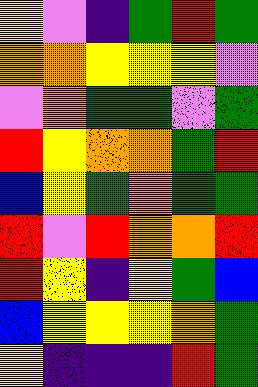[["yellow", "violet", "indigo", "green", "red", "green"], ["orange", "orange", "yellow", "yellow", "yellow", "violet"], ["violet", "orange", "green", "green", "violet", "green"], ["red", "yellow", "orange", "orange", "green", "red"], ["blue", "yellow", "green", "orange", "green", "green"], ["red", "violet", "red", "orange", "orange", "red"], ["red", "yellow", "indigo", "yellow", "green", "blue"], ["blue", "yellow", "yellow", "yellow", "orange", "green"], ["yellow", "indigo", "indigo", "indigo", "red", "green"]]